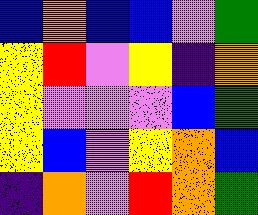[["blue", "orange", "blue", "blue", "violet", "green"], ["yellow", "red", "violet", "yellow", "indigo", "orange"], ["yellow", "violet", "violet", "violet", "blue", "green"], ["yellow", "blue", "violet", "yellow", "orange", "blue"], ["indigo", "orange", "violet", "red", "orange", "green"]]